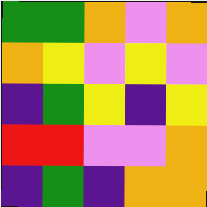[["green", "green", "orange", "violet", "orange"], ["orange", "yellow", "violet", "yellow", "violet"], ["indigo", "green", "yellow", "indigo", "yellow"], ["red", "red", "violet", "violet", "orange"], ["indigo", "green", "indigo", "orange", "orange"]]